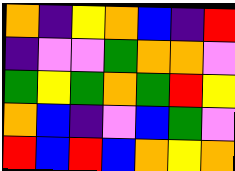[["orange", "indigo", "yellow", "orange", "blue", "indigo", "red"], ["indigo", "violet", "violet", "green", "orange", "orange", "violet"], ["green", "yellow", "green", "orange", "green", "red", "yellow"], ["orange", "blue", "indigo", "violet", "blue", "green", "violet"], ["red", "blue", "red", "blue", "orange", "yellow", "orange"]]